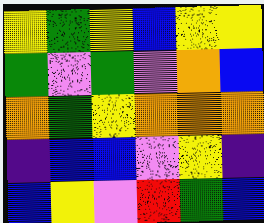[["yellow", "green", "yellow", "blue", "yellow", "yellow"], ["green", "violet", "green", "violet", "orange", "blue"], ["orange", "green", "yellow", "orange", "orange", "orange"], ["indigo", "blue", "blue", "violet", "yellow", "indigo"], ["blue", "yellow", "violet", "red", "green", "blue"]]